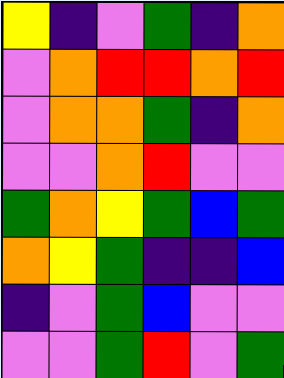[["yellow", "indigo", "violet", "green", "indigo", "orange"], ["violet", "orange", "red", "red", "orange", "red"], ["violet", "orange", "orange", "green", "indigo", "orange"], ["violet", "violet", "orange", "red", "violet", "violet"], ["green", "orange", "yellow", "green", "blue", "green"], ["orange", "yellow", "green", "indigo", "indigo", "blue"], ["indigo", "violet", "green", "blue", "violet", "violet"], ["violet", "violet", "green", "red", "violet", "green"]]